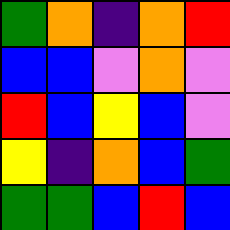[["green", "orange", "indigo", "orange", "red"], ["blue", "blue", "violet", "orange", "violet"], ["red", "blue", "yellow", "blue", "violet"], ["yellow", "indigo", "orange", "blue", "green"], ["green", "green", "blue", "red", "blue"]]